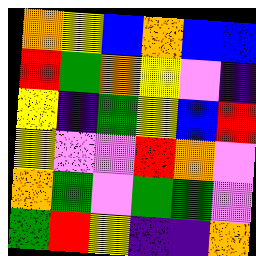[["orange", "yellow", "blue", "orange", "blue", "blue"], ["red", "green", "orange", "yellow", "violet", "indigo"], ["yellow", "indigo", "green", "yellow", "blue", "red"], ["yellow", "violet", "violet", "red", "orange", "violet"], ["orange", "green", "violet", "green", "green", "violet"], ["green", "red", "yellow", "indigo", "indigo", "orange"]]